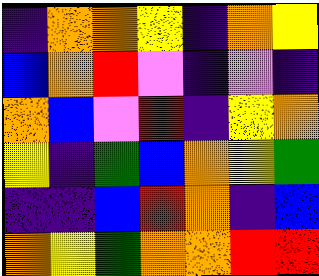[["indigo", "orange", "orange", "yellow", "indigo", "orange", "yellow"], ["blue", "orange", "red", "violet", "indigo", "violet", "indigo"], ["orange", "blue", "violet", "red", "indigo", "yellow", "orange"], ["yellow", "indigo", "green", "blue", "orange", "yellow", "green"], ["indigo", "indigo", "blue", "red", "orange", "indigo", "blue"], ["orange", "yellow", "green", "orange", "orange", "red", "red"]]